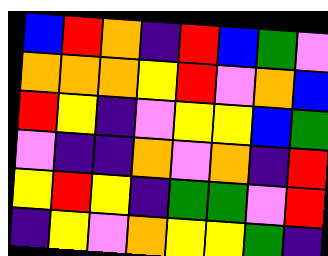[["blue", "red", "orange", "indigo", "red", "blue", "green", "violet"], ["orange", "orange", "orange", "yellow", "red", "violet", "orange", "blue"], ["red", "yellow", "indigo", "violet", "yellow", "yellow", "blue", "green"], ["violet", "indigo", "indigo", "orange", "violet", "orange", "indigo", "red"], ["yellow", "red", "yellow", "indigo", "green", "green", "violet", "red"], ["indigo", "yellow", "violet", "orange", "yellow", "yellow", "green", "indigo"]]